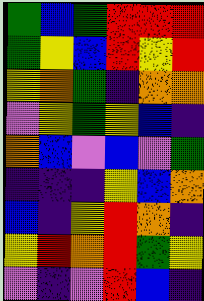[["green", "blue", "green", "red", "red", "red"], ["green", "yellow", "blue", "red", "yellow", "red"], ["yellow", "orange", "green", "indigo", "orange", "orange"], ["violet", "yellow", "green", "yellow", "blue", "indigo"], ["orange", "blue", "violet", "blue", "violet", "green"], ["indigo", "indigo", "indigo", "yellow", "blue", "orange"], ["blue", "indigo", "yellow", "red", "orange", "indigo"], ["yellow", "red", "orange", "red", "green", "yellow"], ["violet", "indigo", "violet", "red", "blue", "indigo"]]